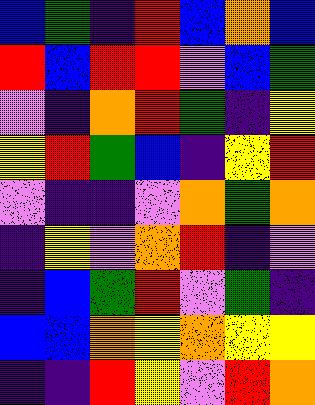[["blue", "green", "indigo", "red", "blue", "orange", "blue"], ["red", "blue", "red", "red", "violet", "blue", "green"], ["violet", "indigo", "orange", "red", "green", "indigo", "yellow"], ["yellow", "red", "green", "blue", "indigo", "yellow", "red"], ["violet", "indigo", "indigo", "violet", "orange", "green", "orange"], ["indigo", "yellow", "violet", "orange", "red", "indigo", "violet"], ["indigo", "blue", "green", "red", "violet", "green", "indigo"], ["blue", "blue", "orange", "yellow", "orange", "yellow", "yellow"], ["indigo", "indigo", "red", "yellow", "violet", "red", "orange"]]